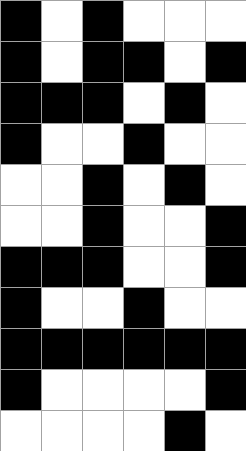[["black", "white", "black", "white", "white", "white"], ["black", "white", "black", "black", "white", "black"], ["black", "black", "black", "white", "black", "white"], ["black", "white", "white", "black", "white", "white"], ["white", "white", "black", "white", "black", "white"], ["white", "white", "black", "white", "white", "black"], ["black", "black", "black", "white", "white", "black"], ["black", "white", "white", "black", "white", "white"], ["black", "black", "black", "black", "black", "black"], ["black", "white", "white", "white", "white", "black"], ["white", "white", "white", "white", "black", "white"]]